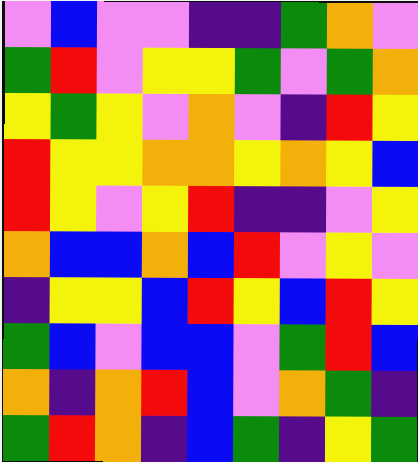[["violet", "blue", "violet", "violet", "indigo", "indigo", "green", "orange", "violet"], ["green", "red", "violet", "yellow", "yellow", "green", "violet", "green", "orange"], ["yellow", "green", "yellow", "violet", "orange", "violet", "indigo", "red", "yellow"], ["red", "yellow", "yellow", "orange", "orange", "yellow", "orange", "yellow", "blue"], ["red", "yellow", "violet", "yellow", "red", "indigo", "indigo", "violet", "yellow"], ["orange", "blue", "blue", "orange", "blue", "red", "violet", "yellow", "violet"], ["indigo", "yellow", "yellow", "blue", "red", "yellow", "blue", "red", "yellow"], ["green", "blue", "violet", "blue", "blue", "violet", "green", "red", "blue"], ["orange", "indigo", "orange", "red", "blue", "violet", "orange", "green", "indigo"], ["green", "red", "orange", "indigo", "blue", "green", "indigo", "yellow", "green"]]